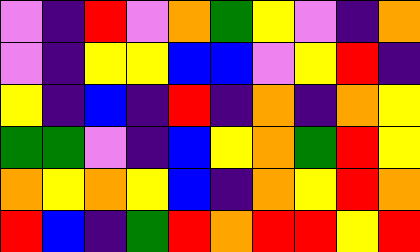[["violet", "indigo", "red", "violet", "orange", "green", "yellow", "violet", "indigo", "orange"], ["violet", "indigo", "yellow", "yellow", "blue", "blue", "violet", "yellow", "red", "indigo"], ["yellow", "indigo", "blue", "indigo", "red", "indigo", "orange", "indigo", "orange", "yellow"], ["green", "green", "violet", "indigo", "blue", "yellow", "orange", "green", "red", "yellow"], ["orange", "yellow", "orange", "yellow", "blue", "indigo", "orange", "yellow", "red", "orange"], ["red", "blue", "indigo", "green", "red", "orange", "red", "red", "yellow", "red"]]